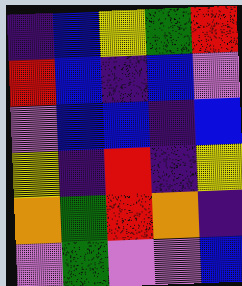[["indigo", "blue", "yellow", "green", "red"], ["red", "blue", "indigo", "blue", "violet"], ["violet", "blue", "blue", "indigo", "blue"], ["yellow", "indigo", "red", "indigo", "yellow"], ["orange", "green", "red", "orange", "indigo"], ["violet", "green", "violet", "violet", "blue"]]